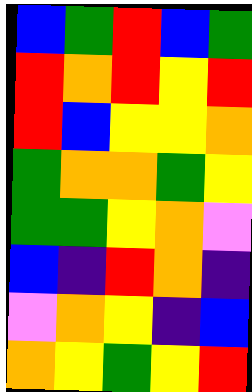[["blue", "green", "red", "blue", "green"], ["red", "orange", "red", "yellow", "red"], ["red", "blue", "yellow", "yellow", "orange"], ["green", "orange", "orange", "green", "yellow"], ["green", "green", "yellow", "orange", "violet"], ["blue", "indigo", "red", "orange", "indigo"], ["violet", "orange", "yellow", "indigo", "blue"], ["orange", "yellow", "green", "yellow", "red"]]